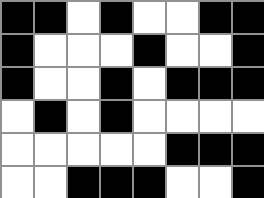[["black", "black", "white", "black", "white", "white", "black", "black"], ["black", "white", "white", "white", "black", "white", "white", "black"], ["black", "white", "white", "black", "white", "black", "black", "black"], ["white", "black", "white", "black", "white", "white", "white", "white"], ["white", "white", "white", "white", "white", "black", "black", "black"], ["white", "white", "black", "black", "black", "white", "white", "black"]]